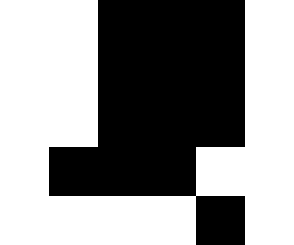[["white", "white", "black", "black", "black", "white"], ["white", "white", "black", "black", "black", "white"], ["white", "white", "black", "black", "black", "white"], ["white", "black", "black", "black", "white", "white"], ["white", "white", "white", "white", "black", "white"]]